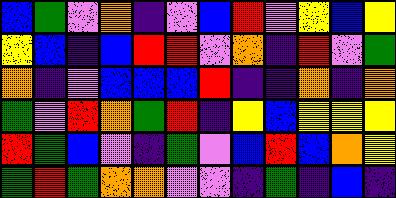[["blue", "green", "violet", "orange", "indigo", "violet", "blue", "red", "violet", "yellow", "blue", "yellow"], ["yellow", "blue", "indigo", "blue", "red", "red", "violet", "orange", "indigo", "red", "violet", "green"], ["orange", "indigo", "violet", "blue", "blue", "blue", "red", "indigo", "indigo", "orange", "indigo", "orange"], ["green", "violet", "red", "orange", "green", "red", "indigo", "yellow", "blue", "yellow", "yellow", "yellow"], ["red", "green", "blue", "violet", "indigo", "green", "violet", "blue", "red", "blue", "orange", "yellow"], ["green", "red", "green", "orange", "orange", "violet", "violet", "indigo", "green", "indigo", "blue", "indigo"]]